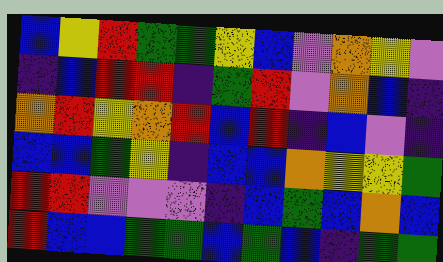[["blue", "yellow", "red", "green", "green", "yellow", "blue", "violet", "orange", "yellow", "violet"], ["indigo", "blue", "red", "red", "indigo", "green", "red", "violet", "orange", "blue", "indigo"], ["orange", "red", "yellow", "orange", "red", "blue", "red", "indigo", "blue", "violet", "indigo"], ["blue", "blue", "green", "yellow", "indigo", "blue", "blue", "orange", "yellow", "yellow", "green"], ["red", "red", "violet", "violet", "violet", "indigo", "blue", "green", "blue", "orange", "blue"], ["red", "blue", "blue", "green", "green", "blue", "green", "blue", "indigo", "green", "green"]]